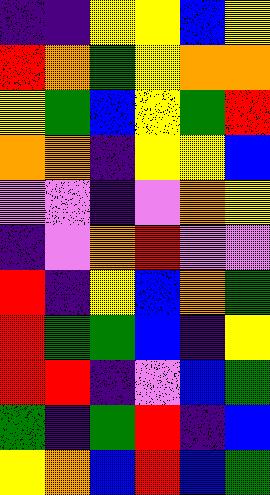[["indigo", "indigo", "yellow", "yellow", "blue", "yellow"], ["red", "orange", "green", "yellow", "orange", "orange"], ["yellow", "green", "blue", "yellow", "green", "red"], ["orange", "orange", "indigo", "yellow", "yellow", "blue"], ["violet", "violet", "indigo", "violet", "orange", "yellow"], ["indigo", "violet", "orange", "red", "violet", "violet"], ["red", "indigo", "yellow", "blue", "orange", "green"], ["red", "green", "green", "blue", "indigo", "yellow"], ["red", "red", "indigo", "violet", "blue", "green"], ["green", "indigo", "green", "red", "indigo", "blue"], ["yellow", "orange", "blue", "red", "blue", "green"]]